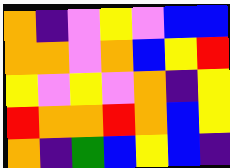[["orange", "indigo", "violet", "yellow", "violet", "blue", "blue"], ["orange", "orange", "violet", "orange", "blue", "yellow", "red"], ["yellow", "violet", "yellow", "violet", "orange", "indigo", "yellow"], ["red", "orange", "orange", "red", "orange", "blue", "yellow"], ["orange", "indigo", "green", "blue", "yellow", "blue", "indigo"]]